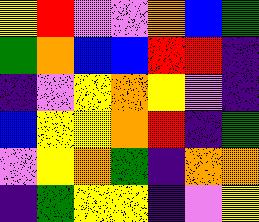[["yellow", "red", "violet", "violet", "orange", "blue", "green"], ["green", "orange", "blue", "blue", "red", "red", "indigo"], ["indigo", "violet", "yellow", "orange", "yellow", "violet", "indigo"], ["blue", "yellow", "yellow", "orange", "red", "indigo", "green"], ["violet", "yellow", "orange", "green", "indigo", "orange", "orange"], ["indigo", "green", "yellow", "yellow", "indigo", "violet", "yellow"]]